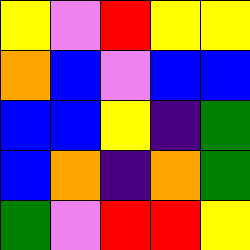[["yellow", "violet", "red", "yellow", "yellow"], ["orange", "blue", "violet", "blue", "blue"], ["blue", "blue", "yellow", "indigo", "green"], ["blue", "orange", "indigo", "orange", "green"], ["green", "violet", "red", "red", "yellow"]]